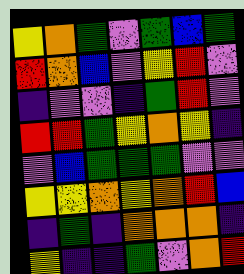[["yellow", "orange", "green", "violet", "green", "blue", "green"], ["red", "orange", "blue", "violet", "yellow", "red", "violet"], ["indigo", "violet", "violet", "indigo", "green", "red", "violet"], ["red", "red", "green", "yellow", "orange", "yellow", "indigo"], ["violet", "blue", "green", "green", "green", "violet", "violet"], ["yellow", "yellow", "orange", "yellow", "orange", "red", "blue"], ["indigo", "green", "indigo", "orange", "orange", "orange", "indigo"], ["yellow", "indigo", "indigo", "green", "violet", "orange", "red"]]